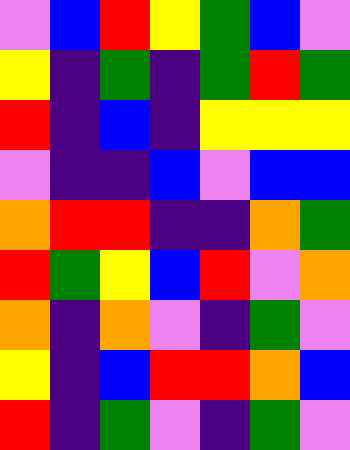[["violet", "blue", "red", "yellow", "green", "blue", "violet"], ["yellow", "indigo", "green", "indigo", "green", "red", "green"], ["red", "indigo", "blue", "indigo", "yellow", "yellow", "yellow"], ["violet", "indigo", "indigo", "blue", "violet", "blue", "blue"], ["orange", "red", "red", "indigo", "indigo", "orange", "green"], ["red", "green", "yellow", "blue", "red", "violet", "orange"], ["orange", "indigo", "orange", "violet", "indigo", "green", "violet"], ["yellow", "indigo", "blue", "red", "red", "orange", "blue"], ["red", "indigo", "green", "violet", "indigo", "green", "violet"]]